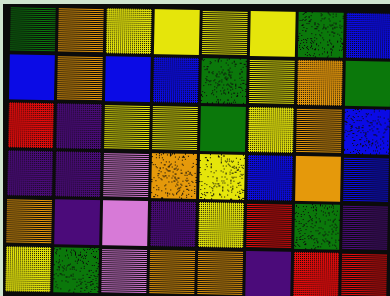[["green", "orange", "yellow", "yellow", "yellow", "yellow", "green", "blue"], ["blue", "orange", "blue", "blue", "green", "yellow", "orange", "green"], ["red", "indigo", "yellow", "yellow", "green", "yellow", "orange", "blue"], ["indigo", "indigo", "violet", "orange", "yellow", "blue", "orange", "blue"], ["orange", "indigo", "violet", "indigo", "yellow", "red", "green", "indigo"], ["yellow", "green", "violet", "orange", "orange", "indigo", "red", "red"]]